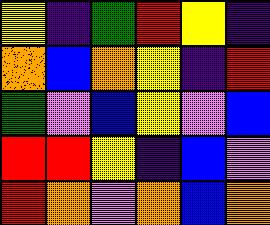[["yellow", "indigo", "green", "red", "yellow", "indigo"], ["orange", "blue", "orange", "yellow", "indigo", "red"], ["green", "violet", "blue", "yellow", "violet", "blue"], ["red", "red", "yellow", "indigo", "blue", "violet"], ["red", "orange", "violet", "orange", "blue", "orange"]]